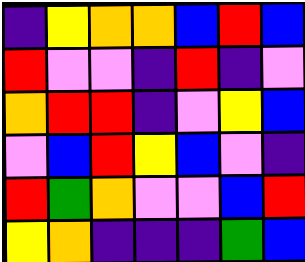[["indigo", "yellow", "orange", "orange", "blue", "red", "blue"], ["red", "violet", "violet", "indigo", "red", "indigo", "violet"], ["orange", "red", "red", "indigo", "violet", "yellow", "blue"], ["violet", "blue", "red", "yellow", "blue", "violet", "indigo"], ["red", "green", "orange", "violet", "violet", "blue", "red"], ["yellow", "orange", "indigo", "indigo", "indigo", "green", "blue"]]